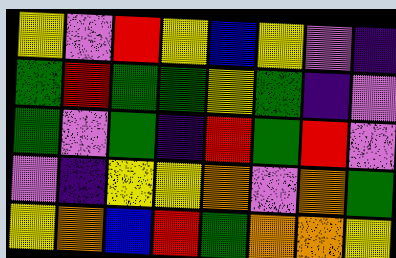[["yellow", "violet", "red", "yellow", "blue", "yellow", "violet", "indigo"], ["green", "red", "green", "green", "yellow", "green", "indigo", "violet"], ["green", "violet", "green", "indigo", "red", "green", "red", "violet"], ["violet", "indigo", "yellow", "yellow", "orange", "violet", "orange", "green"], ["yellow", "orange", "blue", "red", "green", "orange", "orange", "yellow"]]